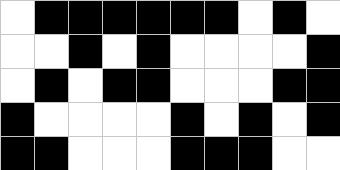[["white", "black", "black", "black", "black", "black", "black", "white", "black", "white"], ["white", "white", "black", "white", "black", "white", "white", "white", "white", "black"], ["white", "black", "white", "black", "black", "white", "white", "white", "black", "black"], ["black", "white", "white", "white", "white", "black", "white", "black", "white", "black"], ["black", "black", "white", "white", "white", "black", "black", "black", "white", "white"]]